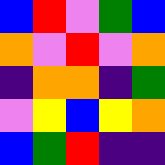[["blue", "red", "violet", "green", "blue"], ["orange", "violet", "red", "violet", "orange"], ["indigo", "orange", "orange", "indigo", "green"], ["violet", "yellow", "blue", "yellow", "orange"], ["blue", "green", "red", "indigo", "indigo"]]